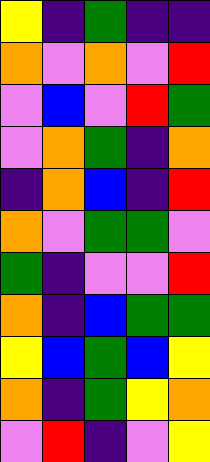[["yellow", "indigo", "green", "indigo", "indigo"], ["orange", "violet", "orange", "violet", "red"], ["violet", "blue", "violet", "red", "green"], ["violet", "orange", "green", "indigo", "orange"], ["indigo", "orange", "blue", "indigo", "red"], ["orange", "violet", "green", "green", "violet"], ["green", "indigo", "violet", "violet", "red"], ["orange", "indigo", "blue", "green", "green"], ["yellow", "blue", "green", "blue", "yellow"], ["orange", "indigo", "green", "yellow", "orange"], ["violet", "red", "indigo", "violet", "yellow"]]